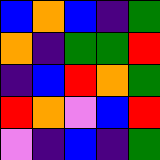[["blue", "orange", "blue", "indigo", "green"], ["orange", "indigo", "green", "green", "red"], ["indigo", "blue", "red", "orange", "green"], ["red", "orange", "violet", "blue", "red"], ["violet", "indigo", "blue", "indigo", "green"]]